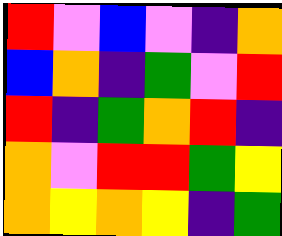[["red", "violet", "blue", "violet", "indigo", "orange"], ["blue", "orange", "indigo", "green", "violet", "red"], ["red", "indigo", "green", "orange", "red", "indigo"], ["orange", "violet", "red", "red", "green", "yellow"], ["orange", "yellow", "orange", "yellow", "indigo", "green"]]